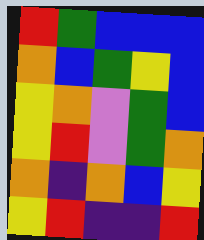[["red", "green", "blue", "blue", "blue"], ["orange", "blue", "green", "yellow", "blue"], ["yellow", "orange", "violet", "green", "blue"], ["yellow", "red", "violet", "green", "orange"], ["orange", "indigo", "orange", "blue", "yellow"], ["yellow", "red", "indigo", "indigo", "red"]]